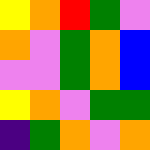[["yellow", "orange", "red", "green", "violet"], ["orange", "violet", "green", "orange", "blue"], ["violet", "violet", "green", "orange", "blue"], ["yellow", "orange", "violet", "green", "green"], ["indigo", "green", "orange", "violet", "orange"]]